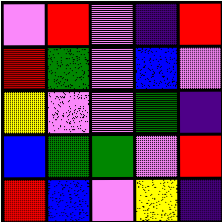[["violet", "red", "violet", "indigo", "red"], ["red", "green", "violet", "blue", "violet"], ["yellow", "violet", "violet", "green", "indigo"], ["blue", "green", "green", "violet", "red"], ["red", "blue", "violet", "yellow", "indigo"]]